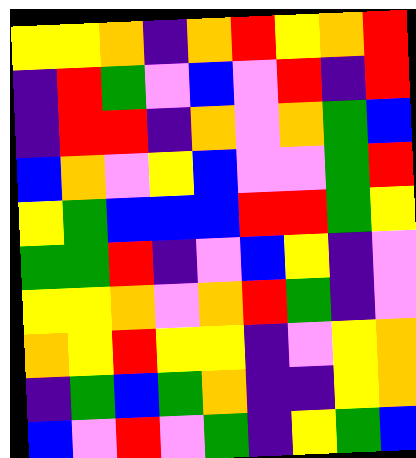[["yellow", "yellow", "orange", "indigo", "orange", "red", "yellow", "orange", "red"], ["indigo", "red", "green", "violet", "blue", "violet", "red", "indigo", "red"], ["indigo", "red", "red", "indigo", "orange", "violet", "orange", "green", "blue"], ["blue", "orange", "violet", "yellow", "blue", "violet", "violet", "green", "red"], ["yellow", "green", "blue", "blue", "blue", "red", "red", "green", "yellow"], ["green", "green", "red", "indigo", "violet", "blue", "yellow", "indigo", "violet"], ["yellow", "yellow", "orange", "violet", "orange", "red", "green", "indigo", "violet"], ["orange", "yellow", "red", "yellow", "yellow", "indigo", "violet", "yellow", "orange"], ["indigo", "green", "blue", "green", "orange", "indigo", "indigo", "yellow", "orange"], ["blue", "violet", "red", "violet", "green", "indigo", "yellow", "green", "blue"]]